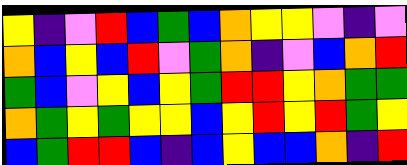[["yellow", "indigo", "violet", "red", "blue", "green", "blue", "orange", "yellow", "yellow", "violet", "indigo", "violet"], ["orange", "blue", "yellow", "blue", "red", "violet", "green", "orange", "indigo", "violet", "blue", "orange", "red"], ["green", "blue", "violet", "yellow", "blue", "yellow", "green", "red", "red", "yellow", "orange", "green", "green"], ["orange", "green", "yellow", "green", "yellow", "yellow", "blue", "yellow", "red", "yellow", "red", "green", "yellow"], ["blue", "green", "red", "red", "blue", "indigo", "blue", "yellow", "blue", "blue", "orange", "indigo", "red"]]